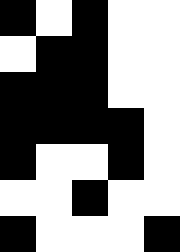[["black", "white", "black", "white", "white"], ["white", "black", "black", "white", "white"], ["black", "black", "black", "white", "white"], ["black", "black", "black", "black", "white"], ["black", "white", "white", "black", "white"], ["white", "white", "black", "white", "white"], ["black", "white", "white", "white", "black"]]